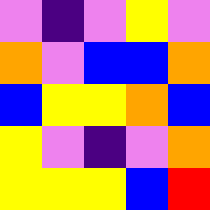[["violet", "indigo", "violet", "yellow", "violet"], ["orange", "violet", "blue", "blue", "orange"], ["blue", "yellow", "yellow", "orange", "blue"], ["yellow", "violet", "indigo", "violet", "orange"], ["yellow", "yellow", "yellow", "blue", "red"]]